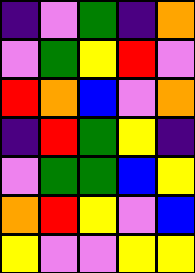[["indigo", "violet", "green", "indigo", "orange"], ["violet", "green", "yellow", "red", "violet"], ["red", "orange", "blue", "violet", "orange"], ["indigo", "red", "green", "yellow", "indigo"], ["violet", "green", "green", "blue", "yellow"], ["orange", "red", "yellow", "violet", "blue"], ["yellow", "violet", "violet", "yellow", "yellow"]]